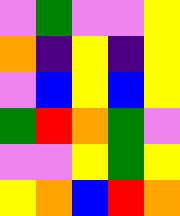[["violet", "green", "violet", "violet", "yellow"], ["orange", "indigo", "yellow", "indigo", "yellow"], ["violet", "blue", "yellow", "blue", "yellow"], ["green", "red", "orange", "green", "violet"], ["violet", "violet", "yellow", "green", "yellow"], ["yellow", "orange", "blue", "red", "orange"]]